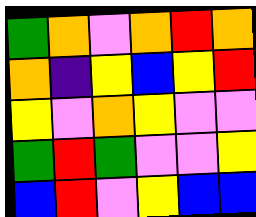[["green", "orange", "violet", "orange", "red", "orange"], ["orange", "indigo", "yellow", "blue", "yellow", "red"], ["yellow", "violet", "orange", "yellow", "violet", "violet"], ["green", "red", "green", "violet", "violet", "yellow"], ["blue", "red", "violet", "yellow", "blue", "blue"]]